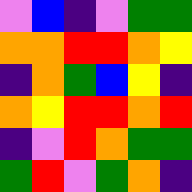[["violet", "blue", "indigo", "violet", "green", "green"], ["orange", "orange", "red", "red", "orange", "yellow"], ["indigo", "orange", "green", "blue", "yellow", "indigo"], ["orange", "yellow", "red", "red", "orange", "red"], ["indigo", "violet", "red", "orange", "green", "green"], ["green", "red", "violet", "green", "orange", "indigo"]]